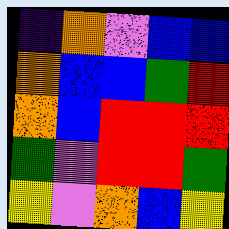[["indigo", "orange", "violet", "blue", "blue"], ["orange", "blue", "blue", "green", "red"], ["orange", "blue", "red", "red", "red"], ["green", "violet", "red", "red", "green"], ["yellow", "violet", "orange", "blue", "yellow"]]